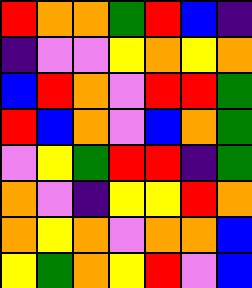[["red", "orange", "orange", "green", "red", "blue", "indigo"], ["indigo", "violet", "violet", "yellow", "orange", "yellow", "orange"], ["blue", "red", "orange", "violet", "red", "red", "green"], ["red", "blue", "orange", "violet", "blue", "orange", "green"], ["violet", "yellow", "green", "red", "red", "indigo", "green"], ["orange", "violet", "indigo", "yellow", "yellow", "red", "orange"], ["orange", "yellow", "orange", "violet", "orange", "orange", "blue"], ["yellow", "green", "orange", "yellow", "red", "violet", "blue"]]